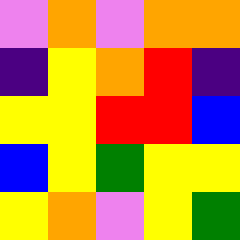[["violet", "orange", "violet", "orange", "orange"], ["indigo", "yellow", "orange", "red", "indigo"], ["yellow", "yellow", "red", "red", "blue"], ["blue", "yellow", "green", "yellow", "yellow"], ["yellow", "orange", "violet", "yellow", "green"]]